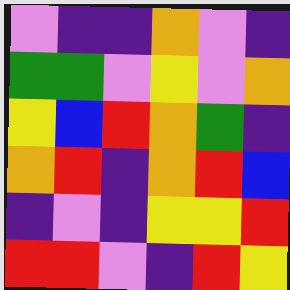[["violet", "indigo", "indigo", "orange", "violet", "indigo"], ["green", "green", "violet", "yellow", "violet", "orange"], ["yellow", "blue", "red", "orange", "green", "indigo"], ["orange", "red", "indigo", "orange", "red", "blue"], ["indigo", "violet", "indigo", "yellow", "yellow", "red"], ["red", "red", "violet", "indigo", "red", "yellow"]]